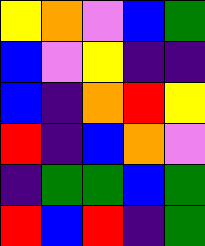[["yellow", "orange", "violet", "blue", "green"], ["blue", "violet", "yellow", "indigo", "indigo"], ["blue", "indigo", "orange", "red", "yellow"], ["red", "indigo", "blue", "orange", "violet"], ["indigo", "green", "green", "blue", "green"], ["red", "blue", "red", "indigo", "green"]]